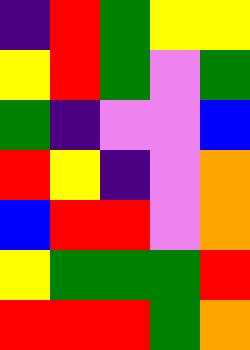[["indigo", "red", "green", "yellow", "yellow"], ["yellow", "red", "green", "violet", "green"], ["green", "indigo", "violet", "violet", "blue"], ["red", "yellow", "indigo", "violet", "orange"], ["blue", "red", "red", "violet", "orange"], ["yellow", "green", "green", "green", "red"], ["red", "red", "red", "green", "orange"]]